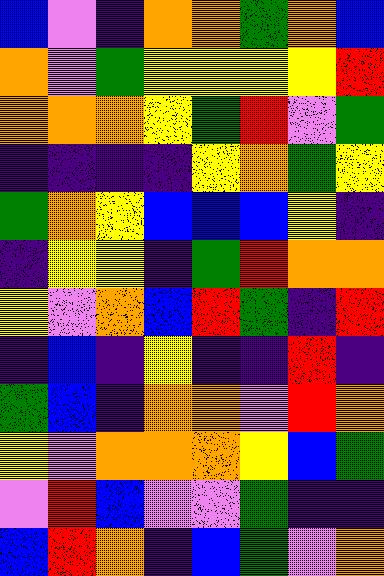[["blue", "violet", "indigo", "orange", "orange", "green", "orange", "blue"], ["orange", "violet", "green", "yellow", "yellow", "yellow", "yellow", "red"], ["orange", "orange", "orange", "yellow", "green", "red", "violet", "green"], ["indigo", "indigo", "indigo", "indigo", "yellow", "orange", "green", "yellow"], ["green", "orange", "yellow", "blue", "blue", "blue", "yellow", "indigo"], ["indigo", "yellow", "yellow", "indigo", "green", "red", "orange", "orange"], ["yellow", "violet", "orange", "blue", "red", "green", "indigo", "red"], ["indigo", "blue", "indigo", "yellow", "indigo", "indigo", "red", "indigo"], ["green", "blue", "indigo", "orange", "orange", "violet", "red", "orange"], ["yellow", "violet", "orange", "orange", "orange", "yellow", "blue", "green"], ["violet", "red", "blue", "violet", "violet", "green", "indigo", "indigo"], ["blue", "red", "orange", "indigo", "blue", "green", "violet", "orange"]]